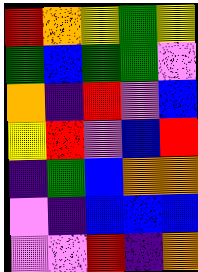[["red", "orange", "yellow", "green", "yellow"], ["green", "blue", "green", "green", "violet"], ["orange", "indigo", "red", "violet", "blue"], ["yellow", "red", "violet", "blue", "red"], ["indigo", "green", "blue", "orange", "orange"], ["violet", "indigo", "blue", "blue", "blue"], ["violet", "violet", "red", "indigo", "orange"]]